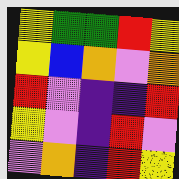[["yellow", "green", "green", "red", "yellow"], ["yellow", "blue", "orange", "violet", "orange"], ["red", "violet", "indigo", "indigo", "red"], ["yellow", "violet", "indigo", "red", "violet"], ["violet", "orange", "indigo", "red", "yellow"]]